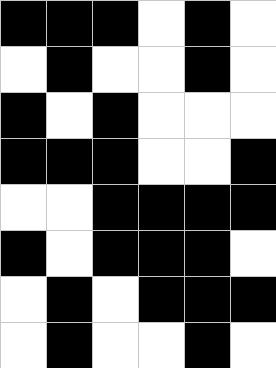[["black", "black", "black", "white", "black", "white"], ["white", "black", "white", "white", "black", "white"], ["black", "white", "black", "white", "white", "white"], ["black", "black", "black", "white", "white", "black"], ["white", "white", "black", "black", "black", "black"], ["black", "white", "black", "black", "black", "white"], ["white", "black", "white", "black", "black", "black"], ["white", "black", "white", "white", "black", "white"]]